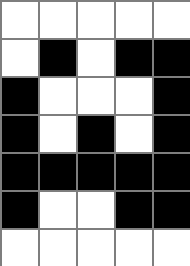[["white", "white", "white", "white", "white"], ["white", "black", "white", "black", "black"], ["black", "white", "white", "white", "black"], ["black", "white", "black", "white", "black"], ["black", "black", "black", "black", "black"], ["black", "white", "white", "black", "black"], ["white", "white", "white", "white", "white"]]